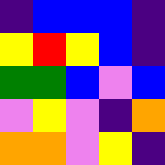[["indigo", "blue", "blue", "blue", "indigo"], ["yellow", "red", "yellow", "blue", "indigo"], ["green", "green", "blue", "violet", "blue"], ["violet", "yellow", "violet", "indigo", "orange"], ["orange", "orange", "violet", "yellow", "indigo"]]